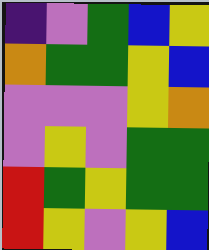[["indigo", "violet", "green", "blue", "yellow"], ["orange", "green", "green", "yellow", "blue"], ["violet", "violet", "violet", "yellow", "orange"], ["violet", "yellow", "violet", "green", "green"], ["red", "green", "yellow", "green", "green"], ["red", "yellow", "violet", "yellow", "blue"]]